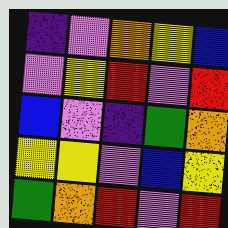[["indigo", "violet", "orange", "yellow", "blue"], ["violet", "yellow", "red", "violet", "red"], ["blue", "violet", "indigo", "green", "orange"], ["yellow", "yellow", "violet", "blue", "yellow"], ["green", "orange", "red", "violet", "red"]]